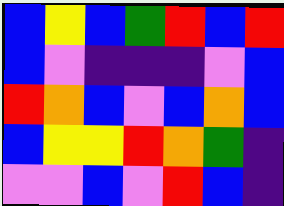[["blue", "yellow", "blue", "green", "red", "blue", "red"], ["blue", "violet", "indigo", "indigo", "indigo", "violet", "blue"], ["red", "orange", "blue", "violet", "blue", "orange", "blue"], ["blue", "yellow", "yellow", "red", "orange", "green", "indigo"], ["violet", "violet", "blue", "violet", "red", "blue", "indigo"]]